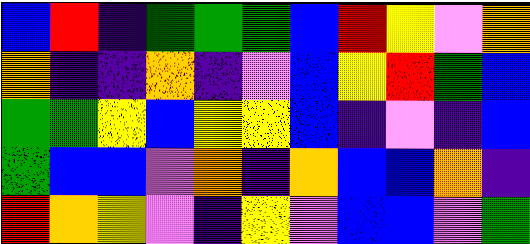[["blue", "red", "indigo", "green", "green", "green", "blue", "red", "yellow", "violet", "orange"], ["orange", "indigo", "indigo", "orange", "indigo", "violet", "blue", "yellow", "red", "green", "blue"], ["green", "green", "yellow", "blue", "yellow", "yellow", "blue", "indigo", "violet", "indigo", "blue"], ["green", "blue", "blue", "violet", "orange", "indigo", "orange", "blue", "blue", "orange", "indigo"], ["red", "orange", "yellow", "violet", "indigo", "yellow", "violet", "blue", "blue", "violet", "green"]]